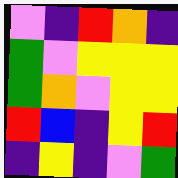[["violet", "indigo", "red", "orange", "indigo"], ["green", "violet", "yellow", "yellow", "yellow"], ["green", "orange", "violet", "yellow", "yellow"], ["red", "blue", "indigo", "yellow", "red"], ["indigo", "yellow", "indigo", "violet", "green"]]